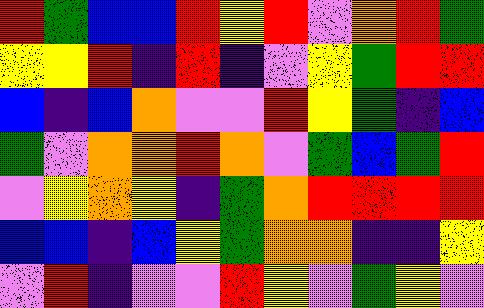[["red", "green", "blue", "blue", "red", "yellow", "red", "violet", "orange", "red", "green"], ["yellow", "yellow", "red", "indigo", "red", "indigo", "violet", "yellow", "green", "red", "red"], ["blue", "indigo", "blue", "orange", "violet", "violet", "red", "yellow", "green", "indigo", "blue"], ["green", "violet", "orange", "orange", "red", "orange", "violet", "green", "blue", "green", "red"], ["violet", "yellow", "orange", "yellow", "indigo", "green", "orange", "red", "red", "red", "red"], ["blue", "blue", "indigo", "blue", "yellow", "green", "orange", "orange", "indigo", "indigo", "yellow"], ["violet", "red", "indigo", "violet", "violet", "red", "yellow", "violet", "green", "yellow", "violet"]]